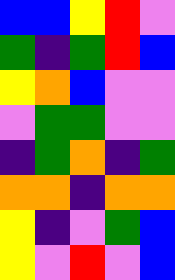[["blue", "blue", "yellow", "red", "violet"], ["green", "indigo", "green", "red", "blue"], ["yellow", "orange", "blue", "violet", "violet"], ["violet", "green", "green", "violet", "violet"], ["indigo", "green", "orange", "indigo", "green"], ["orange", "orange", "indigo", "orange", "orange"], ["yellow", "indigo", "violet", "green", "blue"], ["yellow", "violet", "red", "violet", "blue"]]